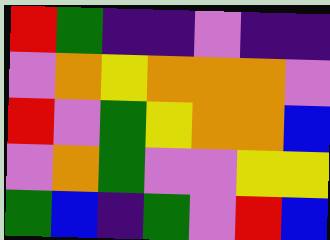[["red", "green", "indigo", "indigo", "violet", "indigo", "indigo"], ["violet", "orange", "yellow", "orange", "orange", "orange", "violet"], ["red", "violet", "green", "yellow", "orange", "orange", "blue"], ["violet", "orange", "green", "violet", "violet", "yellow", "yellow"], ["green", "blue", "indigo", "green", "violet", "red", "blue"]]